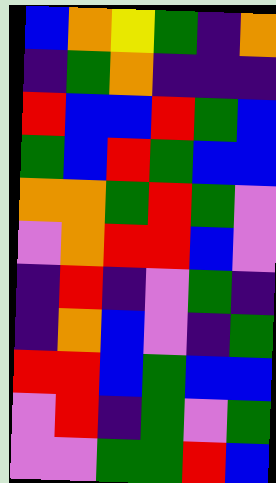[["blue", "orange", "yellow", "green", "indigo", "orange"], ["indigo", "green", "orange", "indigo", "indigo", "indigo"], ["red", "blue", "blue", "red", "green", "blue"], ["green", "blue", "red", "green", "blue", "blue"], ["orange", "orange", "green", "red", "green", "violet"], ["violet", "orange", "red", "red", "blue", "violet"], ["indigo", "red", "indigo", "violet", "green", "indigo"], ["indigo", "orange", "blue", "violet", "indigo", "green"], ["red", "red", "blue", "green", "blue", "blue"], ["violet", "red", "indigo", "green", "violet", "green"], ["violet", "violet", "green", "green", "red", "blue"]]